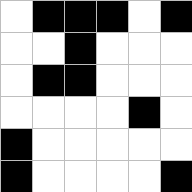[["white", "black", "black", "black", "white", "black"], ["white", "white", "black", "white", "white", "white"], ["white", "black", "black", "white", "white", "white"], ["white", "white", "white", "white", "black", "white"], ["black", "white", "white", "white", "white", "white"], ["black", "white", "white", "white", "white", "black"]]